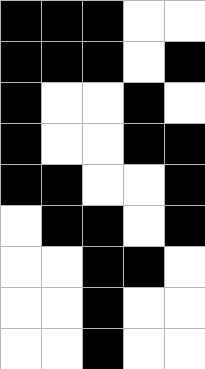[["black", "black", "black", "white", "white"], ["black", "black", "black", "white", "black"], ["black", "white", "white", "black", "white"], ["black", "white", "white", "black", "black"], ["black", "black", "white", "white", "black"], ["white", "black", "black", "white", "black"], ["white", "white", "black", "black", "white"], ["white", "white", "black", "white", "white"], ["white", "white", "black", "white", "white"]]